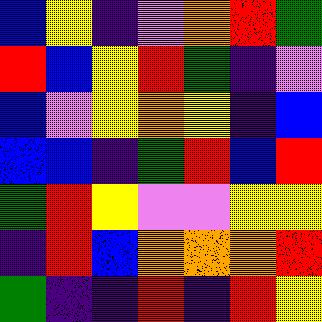[["blue", "yellow", "indigo", "violet", "orange", "red", "green"], ["red", "blue", "yellow", "red", "green", "indigo", "violet"], ["blue", "violet", "yellow", "orange", "yellow", "indigo", "blue"], ["blue", "blue", "indigo", "green", "red", "blue", "red"], ["green", "red", "yellow", "violet", "violet", "yellow", "yellow"], ["indigo", "red", "blue", "orange", "orange", "orange", "red"], ["green", "indigo", "indigo", "red", "indigo", "red", "yellow"]]